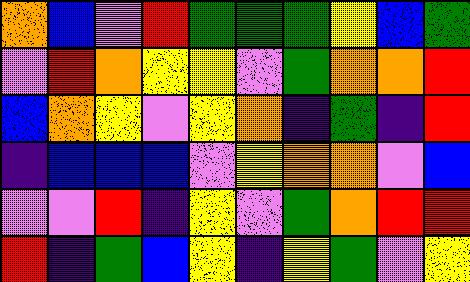[["orange", "blue", "violet", "red", "green", "green", "green", "yellow", "blue", "green"], ["violet", "red", "orange", "yellow", "yellow", "violet", "green", "orange", "orange", "red"], ["blue", "orange", "yellow", "violet", "yellow", "orange", "indigo", "green", "indigo", "red"], ["indigo", "blue", "blue", "blue", "violet", "yellow", "orange", "orange", "violet", "blue"], ["violet", "violet", "red", "indigo", "yellow", "violet", "green", "orange", "red", "red"], ["red", "indigo", "green", "blue", "yellow", "indigo", "yellow", "green", "violet", "yellow"]]